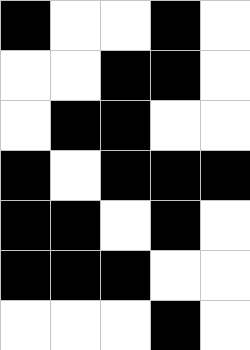[["black", "white", "white", "black", "white"], ["white", "white", "black", "black", "white"], ["white", "black", "black", "white", "white"], ["black", "white", "black", "black", "black"], ["black", "black", "white", "black", "white"], ["black", "black", "black", "white", "white"], ["white", "white", "white", "black", "white"]]